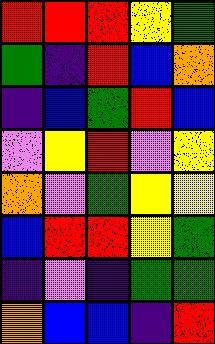[["red", "red", "red", "yellow", "green"], ["green", "indigo", "red", "blue", "orange"], ["indigo", "blue", "green", "red", "blue"], ["violet", "yellow", "red", "violet", "yellow"], ["orange", "violet", "green", "yellow", "yellow"], ["blue", "red", "red", "yellow", "green"], ["indigo", "violet", "indigo", "green", "green"], ["orange", "blue", "blue", "indigo", "red"]]